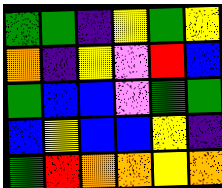[["green", "green", "indigo", "yellow", "green", "yellow"], ["orange", "indigo", "yellow", "violet", "red", "blue"], ["green", "blue", "blue", "violet", "green", "green"], ["blue", "yellow", "blue", "blue", "yellow", "indigo"], ["green", "red", "orange", "orange", "yellow", "orange"]]